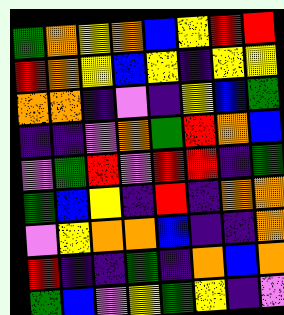[["green", "orange", "yellow", "orange", "blue", "yellow", "red", "red"], ["red", "orange", "yellow", "blue", "yellow", "indigo", "yellow", "yellow"], ["orange", "orange", "indigo", "violet", "indigo", "yellow", "blue", "green"], ["indigo", "indigo", "violet", "orange", "green", "red", "orange", "blue"], ["violet", "green", "red", "violet", "red", "red", "indigo", "green"], ["green", "blue", "yellow", "indigo", "red", "indigo", "orange", "orange"], ["violet", "yellow", "orange", "orange", "blue", "indigo", "indigo", "orange"], ["red", "indigo", "indigo", "green", "indigo", "orange", "blue", "orange"], ["green", "blue", "violet", "yellow", "green", "yellow", "indigo", "violet"]]